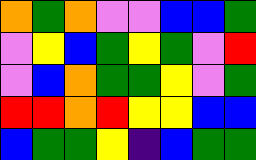[["orange", "green", "orange", "violet", "violet", "blue", "blue", "green"], ["violet", "yellow", "blue", "green", "yellow", "green", "violet", "red"], ["violet", "blue", "orange", "green", "green", "yellow", "violet", "green"], ["red", "red", "orange", "red", "yellow", "yellow", "blue", "blue"], ["blue", "green", "green", "yellow", "indigo", "blue", "green", "green"]]